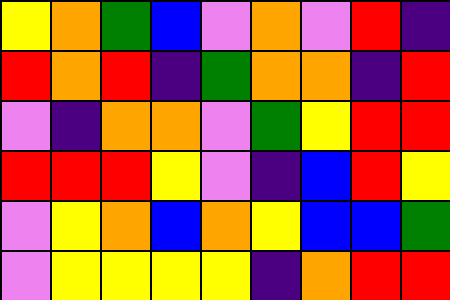[["yellow", "orange", "green", "blue", "violet", "orange", "violet", "red", "indigo"], ["red", "orange", "red", "indigo", "green", "orange", "orange", "indigo", "red"], ["violet", "indigo", "orange", "orange", "violet", "green", "yellow", "red", "red"], ["red", "red", "red", "yellow", "violet", "indigo", "blue", "red", "yellow"], ["violet", "yellow", "orange", "blue", "orange", "yellow", "blue", "blue", "green"], ["violet", "yellow", "yellow", "yellow", "yellow", "indigo", "orange", "red", "red"]]